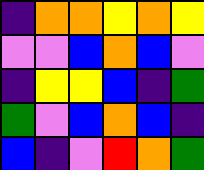[["indigo", "orange", "orange", "yellow", "orange", "yellow"], ["violet", "violet", "blue", "orange", "blue", "violet"], ["indigo", "yellow", "yellow", "blue", "indigo", "green"], ["green", "violet", "blue", "orange", "blue", "indigo"], ["blue", "indigo", "violet", "red", "orange", "green"]]